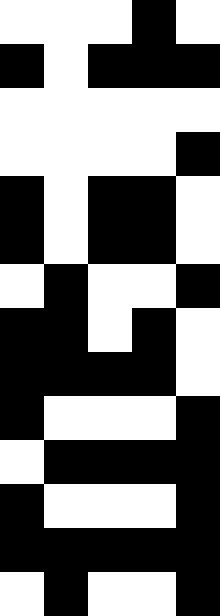[["white", "white", "white", "black", "white"], ["black", "white", "black", "black", "black"], ["white", "white", "white", "white", "white"], ["white", "white", "white", "white", "black"], ["black", "white", "black", "black", "white"], ["black", "white", "black", "black", "white"], ["white", "black", "white", "white", "black"], ["black", "black", "white", "black", "white"], ["black", "black", "black", "black", "white"], ["black", "white", "white", "white", "black"], ["white", "black", "black", "black", "black"], ["black", "white", "white", "white", "black"], ["black", "black", "black", "black", "black"], ["white", "black", "white", "white", "black"]]